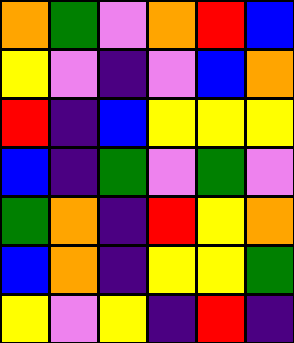[["orange", "green", "violet", "orange", "red", "blue"], ["yellow", "violet", "indigo", "violet", "blue", "orange"], ["red", "indigo", "blue", "yellow", "yellow", "yellow"], ["blue", "indigo", "green", "violet", "green", "violet"], ["green", "orange", "indigo", "red", "yellow", "orange"], ["blue", "orange", "indigo", "yellow", "yellow", "green"], ["yellow", "violet", "yellow", "indigo", "red", "indigo"]]